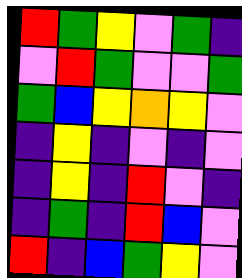[["red", "green", "yellow", "violet", "green", "indigo"], ["violet", "red", "green", "violet", "violet", "green"], ["green", "blue", "yellow", "orange", "yellow", "violet"], ["indigo", "yellow", "indigo", "violet", "indigo", "violet"], ["indigo", "yellow", "indigo", "red", "violet", "indigo"], ["indigo", "green", "indigo", "red", "blue", "violet"], ["red", "indigo", "blue", "green", "yellow", "violet"]]